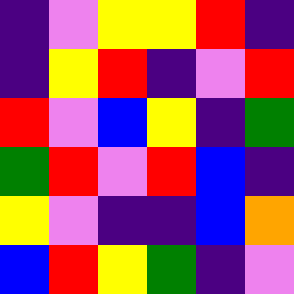[["indigo", "violet", "yellow", "yellow", "red", "indigo"], ["indigo", "yellow", "red", "indigo", "violet", "red"], ["red", "violet", "blue", "yellow", "indigo", "green"], ["green", "red", "violet", "red", "blue", "indigo"], ["yellow", "violet", "indigo", "indigo", "blue", "orange"], ["blue", "red", "yellow", "green", "indigo", "violet"]]